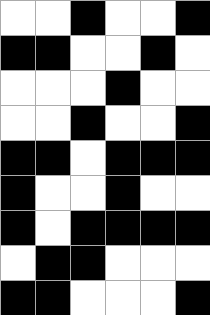[["white", "white", "black", "white", "white", "black"], ["black", "black", "white", "white", "black", "white"], ["white", "white", "white", "black", "white", "white"], ["white", "white", "black", "white", "white", "black"], ["black", "black", "white", "black", "black", "black"], ["black", "white", "white", "black", "white", "white"], ["black", "white", "black", "black", "black", "black"], ["white", "black", "black", "white", "white", "white"], ["black", "black", "white", "white", "white", "black"]]